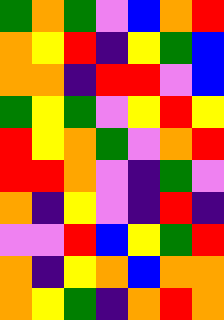[["green", "orange", "green", "violet", "blue", "orange", "red"], ["orange", "yellow", "red", "indigo", "yellow", "green", "blue"], ["orange", "orange", "indigo", "red", "red", "violet", "blue"], ["green", "yellow", "green", "violet", "yellow", "red", "yellow"], ["red", "yellow", "orange", "green", "violet", "orange", "red"], ["red", "red", "orange", "violet", "indigo", "green", "violet"], ["orange", "indigo", "yellow", "violet", "indigo", "red", "indigo"], ["violet", "violet", "red", "blue", "yellow", "green", "red"], ["orange", "indigo", "yellow", "orange", "blue", "orange", "orange"], ["orange", "yellow", "green", "indigo", "orange", "red", "orange"]]